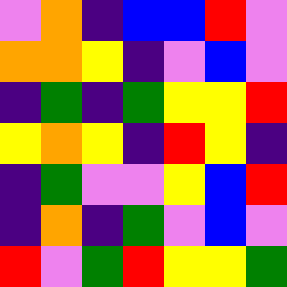[["violet", "orange", "indigo", "blue", "blue", "red", "violet"], ["orange", "orange", "yellow", "indigo", "violet", "blue", "violet"], ["indigo", "green", "indigo", "green", "yellow", "yellow", "red"], ["yellow", "orange", "yellow", "indigo", "red", "yellow", "indigo"], ["indigo", "green", "violet", "violet", "yellow", "blue", "red"], ["indigo", "orange", "indigo", "green", "violet", "blue", "violet"], ["red", "violet", "green", "red", "yellow", "yellow", "green"]]